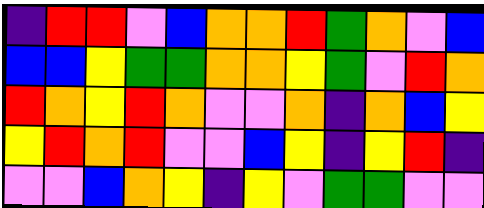[["indigo", "red", "red", "violet", "blue", "orange", "orange", "red", "green", "orange", "violet", "blue"], ["blue", "blue", "yellow", "green", "green", "orange", "orange", "yellow", "green", "violet", "red", "orange"], ["red", "orange", "yellow", "red", "orange", "violet", "violet", "orange", "indigo", "orange", "blue", "yellow"], ["yellow", "red", "orange", "red", "violet", "violet", "blue", "yellow", "indigo", "yellow", "red", "indigo"], ["violet", "violet", "blue", "orange", "yellow", "indigo", "yellow", "violet", "green", "green", "violet", "violet"]]